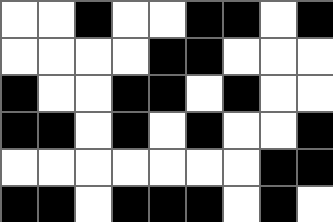[["white", "white", "black", "white", "white", "black", "black", "white", "black"], ["white", "white", "white", "white", "black", "black", "white", "white", "white"], ["black", "white", "white", "black", "black", "white", "black", "white", "white"], ["black", "black", "white", "black", "white", "black", "white", "white", "black"], ["white", "white", "white", "white", "white", "white", "white", "black", "black"], ["black", "black", "white", "black", "black", "black", "white", "black", "white"]]